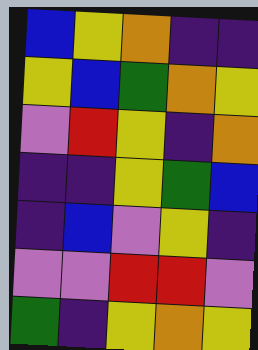[["blue", "yellow", "orange", "indigo", "indigo"], ["yellow", "blue", "green", "orange", "yellow"], ["violet", "red", "yellow", "indigo", "orange"], ["indigo", "indigo", "yellow", "green", "blue"], ["indigo", "blue", "violet", "yellow", "indigo"], ["violet", "violet", "red", "red", "violet"], ["green", "indigo", "yellow", "orange", "yellow"]]